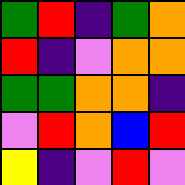[["green", "red", "indigo", "green", "orange"], ["red", "indigo", "violet", "orange", "orange"], ["green", "green", "orange", "orange", "indigo"], ["violet", "red", "orange", "blue", "red"], ["yellow", "indigo", "violet", "red", "violet"]]